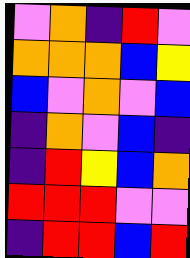[["violet", "orange", "indigo", "red", "violet"], ["orange", "orange", "orange", "blue", "yellow"], ["blue", "violet", "orange", "violet", "blue"], ["indigo", "orange", "violet", "blue", "indigo"], ["indigo", "red", "yellow", "blue", "orange"], ["red", "red", "red", "violet", "violet"], ["indigo", "red", "red", "blue", "red"]]